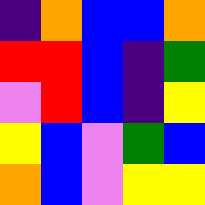[["indigo", "orange", "blue", "blue", "orange"], ["red", "red", "blue", "indigo", "green"], ["violet", "red", "blue", "indigo", "yellow"], ["yellow", "blue", "violet", "green", "blue"], ["orange", "blue", "violet", "yellow", "yellow"]]